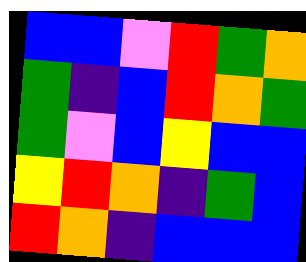[["blue", "blue", "violet", "red", "green", "orange"], ["green", "indigo", "blue", "red", "orange", "green"], ["green", "violet", "blue", "yellow", "blue", "blue"], ["yellow", "red", "orange", "indigo", "green", "blue"], ["red", "orange", "indigo", "blue", "blue", "blue"]]